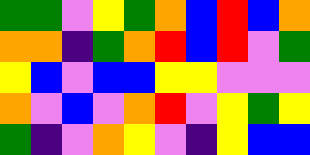[["green", "green", "violet", "yellow", "green", "orange", "blue", "red", "blue", "orange"], ["orange", "orange", "indigo", "green", "orange", "red", "blue", "red", "violet", "green"], ["yellow", "blue", "violet", "blue", "blue", "yellow", "yellow", "violet", "violet", "violet"], ["orange", "violet", "blue", "violet", "orange", "red", "violet", "yellow", "green", "yellow"], ["green", "indigo", "violet", "orange", "yellow", "violet", "indigo", "yellow", "blue", "blue"]]